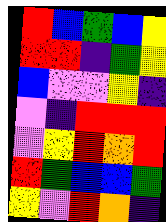[["red", "blue", "green", "blue", "yellow"], ["red", "red", "indigo", "green", "yellow"], ["blue", "violet", "violet", "yellow", "indigo"], ["violet", "indigo", "red", "red", "red"], ["violet", "yellow", "red", "orange", "red"], ["red", "green", "blue", "blue", "green"], ["yellow", "violet", "red", "orange", "indigo"]]